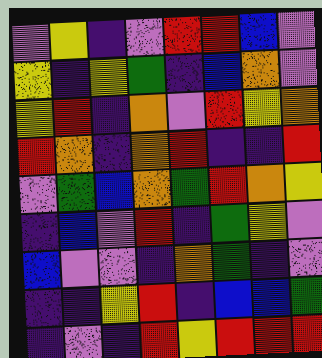[["violet", "yellow", "indigo", "violet", "red", "red", "blue", "violet"], ["yellow", "indigo", "yellow", "green", "indigo", "blue", "orange", "violet"], ["yellow", "red", "indigo", "orange", "violet", "red", "yellow", "orange"], ["red", "orange", "indigo", "orange", "red", "indigo", "indigo", "red"], ["violet", "green", "blue", "orange", "green", "red", "orange", "yellow"], ["indigo", "blue", "violet", "red", "indigo", "green", "yellow", "violet"], ["blue", "violet", "violet", "indigo", "orange", "green", "indigo", "violet"], ["indigo", "indigo", "yellow", "red", "indigo", "blue", "blue", "green"], ["indigo", "violet", "indigo", "red", "yellow", "red", "red", "red"]]